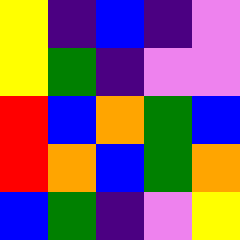[["yellow", "indigo", "blue", "indigo", "violet"], ["yellow", "green", "indigo", "violet", "violet"], ["red", "blue", "orange", "green", "blue"], ["red", "orange", "blue", "green", "orange"], ["blue", "green", "indigo", "violet", "yellow"]]